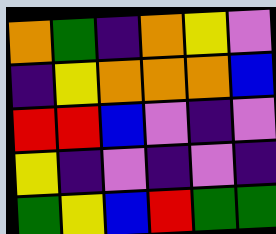[["orange", "green", "indigo", "orange", "yellow", "violet"], ["indigo", "yellow", "orange", "orange", "orange", "blue"], ["red", "red", "blue", "violet", "indigo", "violet"], ["yellow", "indigo", "violet", "indigo", "violet", "indigo"], ["green", "yellow", "blue", "red", "green", "green"]]